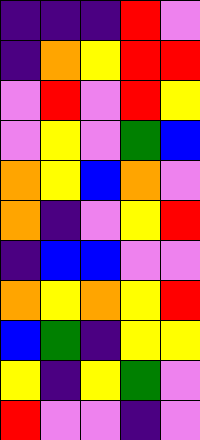[["indigo", "indigo", "indigo", "red", "violet"], ["indigo", "orange", "yellow", "red", "red"], ["violet", "red", "violet", "red", "yellow"], ["violet", "yellow", "violet", "green", "blue"], ["orange", "yellow", "blue", "orange", "violet"], ["orange", "indigo", "violet", "yellow", "red"], ["indigo", "blue", "blue", "violet", "violet"], ["orange", "yellow", "orange", "yellow", "red"], ["blue", "green", "indigo", "yellow", "yellow"], ["yellow", "indigo", "yellow", "green", "violet"], ["red", "violet", "violet", "indigo", "violet"]]